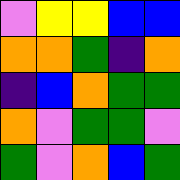[["violet", "yellow", "yellow", "blue", "blue"], ["orange", "orange", "green", "indigo", "orange"], ["indigo", "blue", "orange", "green", "green"], ["orange", "violet", "green", "green", "violet"], ["green", "violet", "orange", "blue", "green"]]